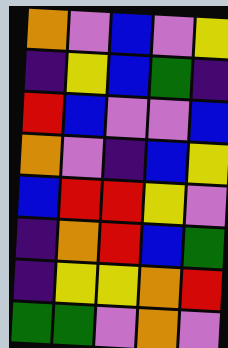[["orange", "violet", "blue", "violet", "yellow"], ["indigo", "yellow", "blue", "green", "indigo"], ["red", "blue", "violet", "violet", "blue"], ["orange", "violet", "indigo", "blue", "yellow"], ["blue", "red", "red", "yellow", "violet"], ["indigo", "orange", "red", "blue", "green"], ["indigo", "yellow", "yellow", "orange", "red"], ["green", "green", "violet", "orange", "violet"]]